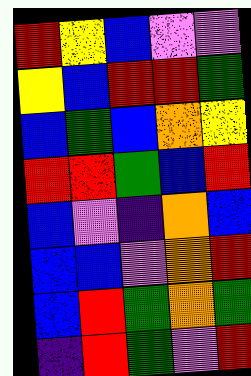[["red", "yellow", "blue", "violet", "violet"], ["yellow", "blue", "red", "red", "green"], ["blue", "green", "blue", "orange", "yellow"], ["red", "red", "green", "blue", "red"], ["blue", "violet", "indigo", "orange", "blue"], ["blue", "blue", "violet", "orange", "red"], ["blue", "red", "green", "orange", "green"], ["indigo", "red", "green", "violet", "red"]]